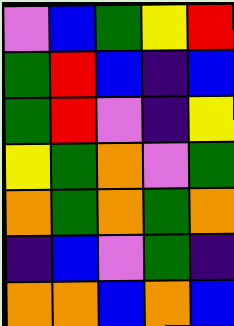[["violet", "blue", "green", "yellow", "red"], ["green", "red", "blue", "indigo", "blue"], ["green", "red", "violet", "indigo", "yellow"], ["yellow", "green", "orange", "violet", "green"], ["orange", "green", "orange", "green", "orange"], ["indigo", "blue", "violet", "green", "indigo"], ["orange", "orange", "blue", "orange", "blue"]]